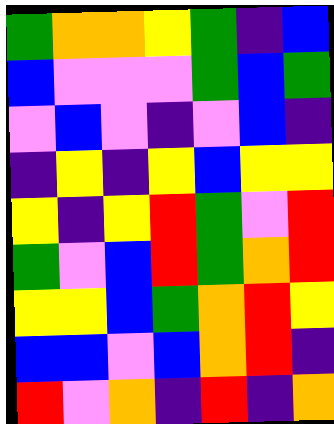[["green", "orange", "orange", "yellow", "green", "indigo", "blue"], ["blue", "violet", "violet", "violet", "green", "blue", "green"], ["violet", "blue", "violet", "indigo", "violet", "blue", "indigo"], ["indigo", "yellow", "indigo", "yellow", "blue", "yellow", "yellow"], ["yellow", "indigo", "yellow", "red", "green", "violet", "red"], ["green", "violet", "blue", "red", "green", "orange", "red"], ["yellow", "yellow", "blue", "green", "orange", "red", "yellow"], ["blue", "blue", "violet", "blue", "orange", "red", "indigo"], ["red", "violet", "orange", "indigo", "red", "indigo", "orange"]]